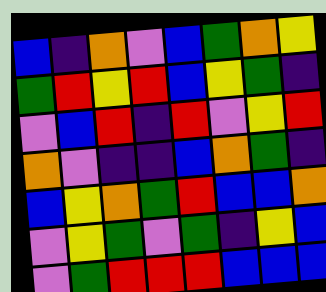[["blue", "indigo", "orange", "violet", "blue", "green", "orange", "yellow"], ["green", "red", "yellow", "red", "blue", "yellow", "green", "indigo"], ["violet", "blue", "red", "indigo", "red", "violet", "yellow", "red"], ["orange", "violet", "indigo", "indigo", "blue", "orange", "green", "indigo"], ["blue", "yellow", "orange", "green", "red", "blue", "blue", "orange"], ["violet", "yellow", "green", "violet", "green", "indigo", "yellow", "blue"], ["violet", "green", "red", "red", "red", "blue", "blue", "blue"]]